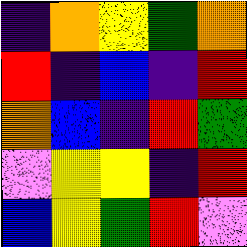[["indigo", "orange", "yellow", "green", "orange"], ["red", "indigo", "blue", "indigo", "red"], ["orange", "blue", "indigo", "red", "green"], ["violet", "yellow", "yellow", "indigo", "red"], ["blue", "yellow", "green", "red", "violet"]]